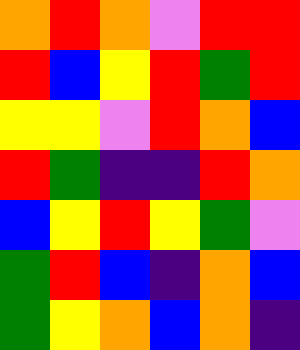[["orange", "red", "orange", "violet", "red", "red"], ["red", "blue", "yellow", "red", "green", "red"], ["yellow", "yellow", "violet", "red", "orange", "blue"], ["red", "green", "indigo", "indigo", "red", "orange"], ["blue", "yellow", "red", "yellow", "green", "violet"], ["green", "red", "blue", "indigo", "orange", "blue"], ["green", "yellow", "orange", "blue", "orange", "indigo"]]